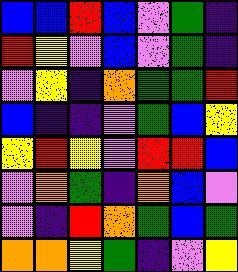[["blue", "blue", "red", "blue", "violet", "green", "indigo"], ["red", "yellow", "violet", "blue", "violet", "green", "indigo"], ["violet", "yellow", "indigo", "orange", "green", "green", "red"], ["blue", "indigo", "indigo", "violet", "green", "blue", "yellow"], ["yellow", "red", "yellow", "violet", "red", "red", "blue"], ["violet", "orange", "green", "indigo", "orange", "blue", "violet"], ["violet", "indigo", "red", "orange", "green", "blue", "green"], ["orange", "orange", "yellow", "green", "indigo", "violet", "yellow"]]